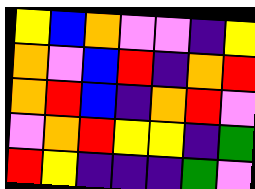[["yellow", "blue", "orange", "violet", "violet", "indigo", "yellow"], ["orange", "violet", "blue", "red", "indigo", "orange", "red"], ["orange", "red", "blue", "indigo", "orange", "red", "violet"], ["violet", "orange", "red", "yellow", "yellow", "indigo", "green"], ["red", "yellow", "indigo", "indigo", "indigo", "green", "violet"]]